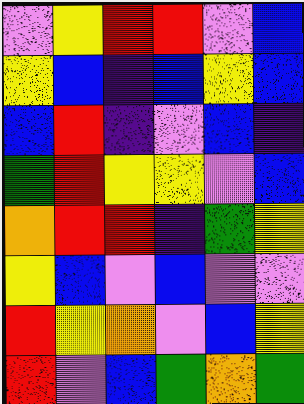[["violet", "yellow", "red", "red", "violet", "blue"], ["yellow", "blue", "indigo", "blue", "yellow", "blue"], ["blue", "red", "indigo", "violet", "blue", "indigo"], ["green", "red", "yellow", "yellow", "violet", "blue"], ["orange", "red", "red", "indigo", "green", "yellow"], ["yellow", "blue", "violet", "blue", "violet", "violet"], ["red", "yellow", "orange", "violet", "blue", "yellow"], ["red", "violet", "blue", "green", "orange", "green"]]